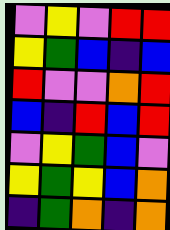[["violet", "yellow", "violet", "red", "red"], ["yellow", "green", "blue", "indigo", "blue"], ["red", "violet", "violet", "orange", "red"], ["blue", "indigo", "red", "blue", "red"], ["violet", "yellow", "green", "blue", "violet"], ["yellow", "green", "yellow", "blue", "orange"], ["indigo", "green", "orange", "indigo", "orange"]]